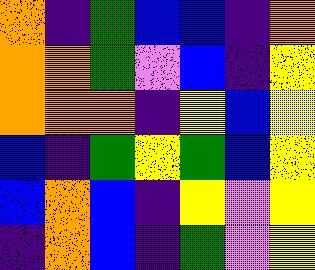[["orange", "indigo", "green", "blue", "blue", "indigo", "orange"], ["orange", "orange", "green", "violet", "blue", "indigo", "yellow"], ["orange", "orange", "orange", "indigo", "yellow", "blue", "yellow"], ["blue", "indigo", "green", "yellow", "green", "blue", "yellow"], ["blue", "orange", "blue", "indigo", "yellow", "violet", "yellow"], ["indigo", "orange", "blue", "indigo", "green", "violet", "yellow"]]